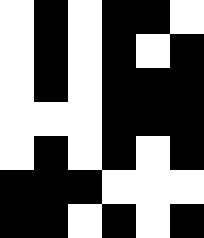[["white", "black", "white", "black", "black", "white"], ["white", "black", "white", "black", "white", "black"], ["white", "black", "white", "black", "black", "black"], ["white", "white", "white", "black", "black", "black"], ["white", "black", "white", "black", "white", "black"], ["black", "black", "black", "white", "white", "white"], ["black", "black", "white", "black", "white", "black"]]